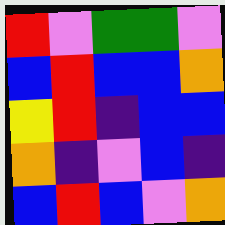[["red", "violet", "green", "green", "violet"], ["blue", "red", "blue", "blue", "orange"], ["yellow", "red", "indigo", "blue", "blue"], ["orange", "indigo", "violet", "blue", "indigo"], ["blue", "red", "blue", "violet", "orange"]]